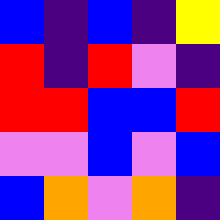[["blue", "indigo", "blue", "indigo", "yellow"], ["red", "indigo", "red", "violet", "indigo"], ["red", "red", "blue", "blue", "red"], ["violet", "violet", "blue", "violet", "blue"], ["blue", "orange", "violet", "orange", "indigo"]]